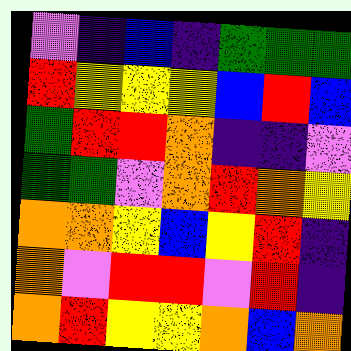[["violet", "indigo", "blue", "indigo", "green", "green", "green"], ["red", "yellow", "yellow", "yellow", "blue", "red", "blue"], ["green", "red", "red", "orange", "indigo", "indigo", "violet"], ["green", "green", "violet", "orange", "red", "orange", "yellow"], ["orange", "orange", "yellow", "blue", "yellow", "red", "indigo"], ["orange", "violet", "red", "red", "violet", "red", "indigo"], ["orange", "red", "yellow", "yellow", "orange", "blue", "orange"]]